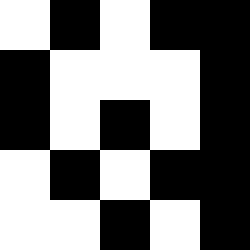[["white", "black", "white", "black", "black"], ["black", "white", "white", "white", "black"], ["black", "white", "black", "white", "black"], ["white", "black", "white", "black", "black"], ["white", "white", "black", "white", "black"]]